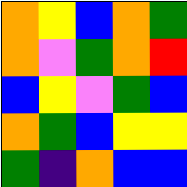[["orange", "yellow", "blue", "orange", "green"], ["orange", "violet", "green", "orange", "red"], ["blue", "yellow", "violet", "green", "blue"], ["orange", "green", "blue", "yellow", "yellow"], ["green", "indigo", "orange", "blue", "blue"]]